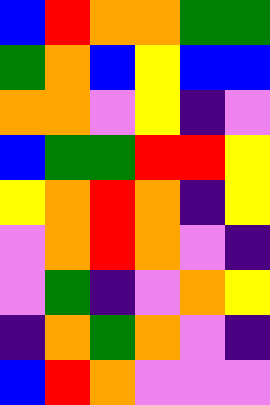[["blue", "red", "orange", "orange", "green", "green"], ["green", "orange", "blue", "yellow", "blue", "blue"], ["orange", "orange", "violet", "yellow", "indigo", "violet"], ["blue", "green", "green", "red", "red", "yellow"], ["yellow", "orange", "red", "orange", "indigo", "yellow"], ["violet", "orange", "red", "orange", "violet", "indigo"], ["violet", "green", "indigo", "violet", "orange", "yellow"], ["indigo", "orange", "green", "orange", "violet", "indigo"], ["blue", "red", "orange", "violet", "violet", "violet"]]